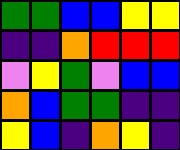[["green", "green", "blue", "blue", "yellow", "yellow"], ["indigo", "indigo", "orange", "red", "red", "red"], ["violet", "yellow", "green", "violet", "blue", "blue"], ["orange", "blue", "green", "green", "indigo", "indigo"], ["yellow", "blue", "indigo", "orange", "yellow", "indigo"]]